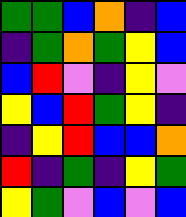[["green", "green", "blue", "orange", "indigo", "blue"], ["indigo", "green", "orange", "green", "yellow", "blue"], ["blue", "red", "violet", "indigo", "yellow", "violet"], ["yellow", "blue", "red", "green", "yellow", "indigo"], ["indigo", "yellow", "red", "blue", "blue", "orange"], ["red", "indigo", "green", "indigo", "yellow", "green"], ["yellow", "green", "violet", "blue", "violet", "blue"]]